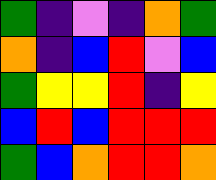[["green", "indigo", "violet", "indigo", "orange", "green"], ["orange", "indigo", "blue", "red", "violet", "blue"], ["green", "yellow", "yellow", "red", "indigo", "yellow"], ["blue", "red", "blue", "red", "red", "red"], ["green", "blue", "orange", "red", "red", "orange"]]